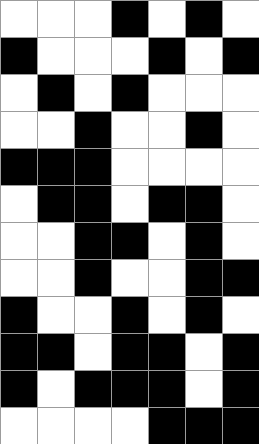[["white", "white", "white", "black", "white", "black", "white"], ["black", "white", "white", "white", "black", "white", "black"], ["white", "black", "white", "black", "white", "white", "white"], ["white", "white", "black", "white", "white", "black", "white"], ["black", "black", "black", "white", "white", "white", "white"], ["white", "black", "black", "white", "black", "black", "white"], ["white", "white", "black", "black", "white", "black", "white"], ["white", "white", "black", "white", "white", "black", "black"], ["black", "white", "white", "black", "white", "black", "white"], ["black", "black", "white", "black", "black", "white", "black"], ["black", "white", "black", "black", "black", "white", "black"], ["white", "white", "white", "white", "black", "black", "black"]]